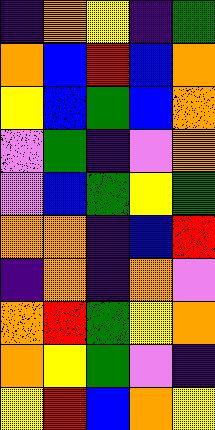[["indigo", "orange", "yellow", "indigo", "green"], ["orange", "blue", "red", "blue", "orange"], ["yellow", "blue", "green", "blue", "orange"], ["violet", "green", "indigo", "violet", "orange"], ["violet", "blue", "green", "yellow", "green"], ["orange", "orange", "indigo", "blue", "red"], ["indigo", "orange", "indigo", "orange", "violet"], ["orange", "red", "green", "yellow", "orange"], ["orange", "yellow", "green", "violet", "indigo"], ["yellow", "red", "blue", "orange", "yellow"]]